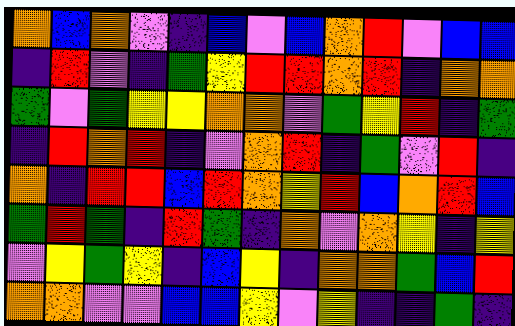[["orange", "blue", "orange", "violet", "indigo", "blue", "violet", "blue", "orange", "red", "violet", "blue", "blue"], ["indigo", "red", "violet", "indigo", "green", "yellow", "red", "red", "orange", "red", "indigo", "orange", "orange"], ["green", "violet", "green", "yellow", "yellow", "orange", "orange", "violet", "green", "yellow", "red", "indigo", "green"], ["indigo", "red", "orange", "red", "indigo", "violet", "orange", "red", "indigo", "green", "violet", "red", "indigo"], ["orange", "indigo", "red", "red", "blue", "red", "orange", "yellow", "red", "blue", "orange", "red", "blue"], ["green", "red", "green", "indigo", "red", "green", "indigo", "orange", "violet", "orange", "yellow", "indigo", "yellow"], ["violet", "yellow", "green", "yellow", "indigo", "blue", "yellow", "indigo", "orange", "orange", "green", "blue", "red"], ["orange", "orange", "violet", "violet", "blue", "blue", "yellow", "violet", "yellow", "indigo", "indigo", "green", "indigo"]]